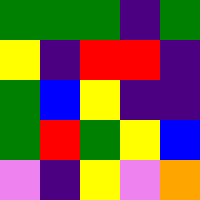[["green", "green", "green", "indigo", "green"], ["yellow", "indigo", "red", "red", "indigo"], ["green", "blue", "yellow", "indigo", "indigo"], ["green", "red", "green", "yellow", "blue"], ["violet", "indigo", "yellow", "violet", "orange"]]